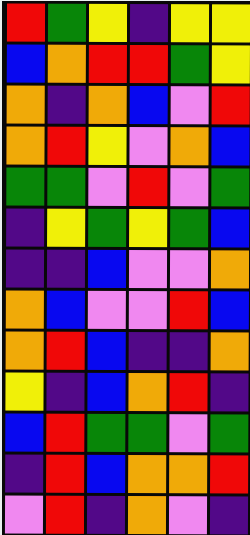[["red", "green", "yellow", "indigo", "yellow", "yellow"], ["blue", "orange", "red", "red", "green", "yellow"], ["orange", "indigo", "orange", "blue", "violet", "red"], ["orange", "red", "yellow", "violet", "orange", "blue"], ["green", "green", "violet", "red", "violet", "green"], ["indigo", "yellow", "green", "yellow", "green", "blue"], ["indigo", "indigo", "blue", "violet", "violet", "orange"], ["orange", "blue", "violet", "violet", "red", "blue"], ["orange", "red", "blue", "indigo", "indigo", "orange"], ["yellow", "indigo", "blue", "orange", "red", "indigo"], ["blue", "red", "green", "green", "violet", "green"], ["indigo", "red", "blue", "orange", "orange", "red"], ["violet", "red", "indigo", "orange", "violet", "indigo"]]